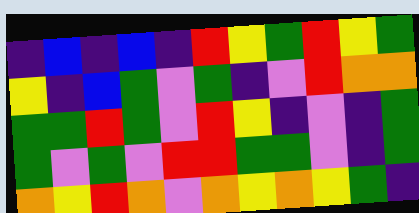[["indigo", "blue", "indigo", "blue", "indigo", "red", "yellow", "green", "red", "yellow", "green"], ["yellow", "indigo", "blue", "green", "violet", "green", "indigo", "violet", "red", "orange", "orange"], ["green", "green", "red", "green", "violet", "red", "yellow", "indigo", "violet", "indigo", "green"], ["green", "violet", "green", "violet", "red", "red", "green", "green", "violet", "indigo", "green"], ["orange", "yellow", "red", "orange", "violet", "orange", "yellow", "orange", "yellow", "green", "indigo"]]